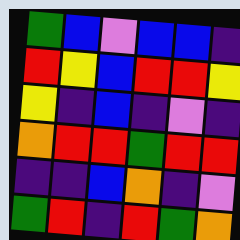[["green", "blue", "violet", "blue", "blue", "indigo"], ["red", "yellow", "blue", "red", "red", "yellow"], ["yellow", "indigo", "blue", "indigo", "violet", "indigo"], ["orange", "red", "red", "green", "red", "red"], ["indigo", "indigo", "blue", "orange", "indigo", "violet"], ["green", "red", "indigo", "red", "green", "orange"]]